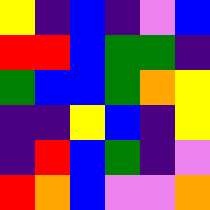[["yellow", "indigo", "blue", "indigo", "violet", "blue"], ["red", "red", "blue", "green", "green", "indigo"], ["green", "blue", "blue", "green", "orange", "yellow"], ["indigo", "indigo", "yellow", "blue", "indigo", "yellow"], ["indigo", "red", "blue", "green", "indigo", "violet"], ["red", "orange", "blue", "violet", "violet", "orange"]]